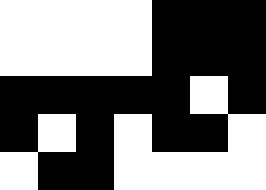[["white", "white", "white", "white", "black", "black", "black"], ["white", "white", "white", "white", "black", "black", "black"], ["black", "black", "black", "black", "black", "white", "black"], ["black", "white", "black", "white", "black", "black", "white"], ["white", "black", "black", "white", "white", "white", "white"]]